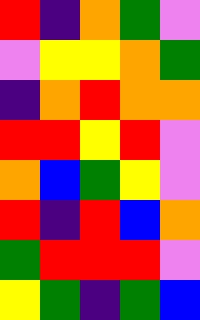[["red", "indigo", "orange", "green", "violet"], ["violet", "yellow", "yellow", "orange", "green"], ["indigo", "orange", "red", "orange", "orange"], ["red", "red", "yellow", "red", "violet"], ["orange", "blue", "green", "yellow", "violet"], ["red", "indigo", "red", "blue", "orange"], ["green", "red", "red", "red", "violet"], ["yellow", "green", "indigo", "green", "blue"]]